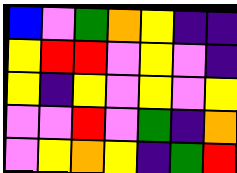[["blue", "violet", "green", "orange", "yellow", "indigo", "indigo"], ["yellow", "red", "red", "violet", "yellow", "violet", "indigo"], ["yellow", "indigo", "yellow", "violet", "yellow", "violet", "yellow"], ["violet", "violet", "red", "violet", "green", "indigo", "orange"], ["violet", "yellow", "orange", "yellow", "indigo", "green", "red"]]